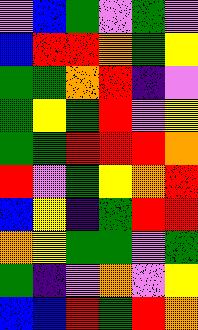[["violet", "blue", "green", "violet", "green", "violet"], ["blue", "red", "red", "orange", "green", "yellow"], ["green", "green", "orange", "red", "indigo", "violet"], ["green", "yellow", "green", "red", "violet", "yellow"], ["green", "green", "red", "red", "red", "orange"], ["red", "violet", "green", "yellow", "orange", "red"], ["blue", "yellow", "indigo", "green", "red", "red"], ["orange", "yellow", "green", "green", "violet", "green"], ["green", "indigo", "violet", "orange", "violet", "yellow"], ["blue", "blue", "red", "green", "red", "orange"]]